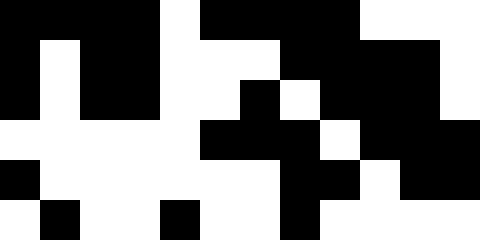[["black", "black", "black", "black", "white", "black", "black", "black", "black", "white", "white", "white"], ["black", "white", "black", "black", "white", "white", "white", "black", "black", "black", "black", "white"], ["black", "white", "black", "black", "white", "white", "black", "white", "black", "black", "black", "white"], ["white", "white", "white", "white", "white", "black", "black", "black", "white", "black", "black", "black"], ["black", "white", "white", "white", "white", "white", "white", "black", "black", "white", "black", "black"], ["white", "black", "white", "white", "black", "white", "white", "black", "white", "white", "white", "white"]]